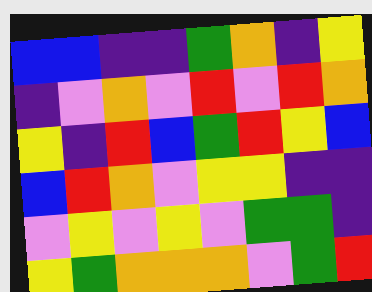[["blue", "blue", "indigo", "indigo", "green", "orange", "indigo", "yellow"], ["indigo", "violet", "orange", "violet", "red", "violet", "red", "orange"], ["yellow", "indigo", "red", "blue", "green", "red", "yellow", "blue"], ["blue", "red", "orange", "violet", "yellow", "yellow", "indigo", "indigo"], ["violet", "yellow", "violet", "yellow", "violet", "green", "green", "indigo"], ["yellow", "green", "orange", "orange", "orange", "violet", "green", "red"]]